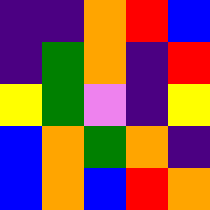[["indigo", "indigo", "orange", "red", "blue"], ["indigo", "green", "orange", "indigo", "red"], ["yellow", "green", "violet", "indigo", "yellow"], ["blue", "orange", "green", "orange", "indigo"], ["blue", "orange", "blue", "red", "orange"]]